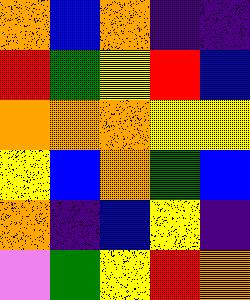[["orange", "blue", "orange", "indigo", "indigo"], ["red", "green", "yellow", "red", "blue"], ["orange", "orange", "orange", "yellow", "yellow"], ["yellow", "blue", "orange", "green", "blue"], ["orange", "indigo", "blue", "yellow", "indigo"], ["violet", "green", "yellow", "red", "orange"]]